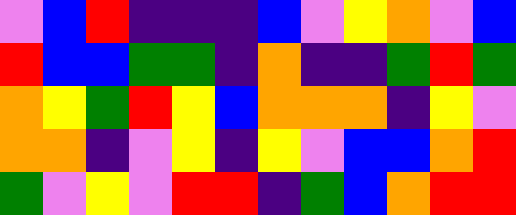[["violet", "blue", "red", "indigo", "indigo", "indigo", "blue", "violet", "yellow", "orange", "violet", "blue"], ["red", "blue", "blue", "green", "green", "indigo", "orange", "indigo", "indigo", "green", "red", "green"], ["orange", "yellow", "green", "red", "yellow", "blue", "orange", "orange", "orange", "indigo", "yellow", "violet"], ["orange", "orange", "indigo", "violet", "yellow", "indigo", "yellow", "violet", "blue", "blue", "orange", "red"], ["green", "violet", "yellow", "violet", "red", "red", "indigo", "green", "blue", "orange", "red", "red"]]